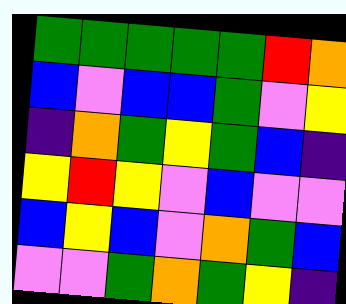[["green", "green", "green", "green", "green", "red", "orange"], ["blue", "violet", "blue", "blue", "green", "violet", "yellow"], ["indigo", "orange", "green", "yellow", "green", "blue", "indigo"], ["yellow", "red", "yellow", "violet", "blue", "violet", "violet"], ["blue", "yellow", "blue", "violet", "orange", "green", "blue"], ["violet", "violet", "green", "orange", "green", "yellow", "indigo"]]